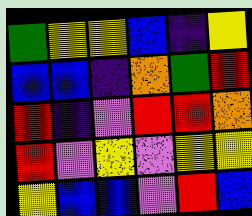[["green", "yellow", "yellow", "blue", "indigo", "yellow"], ["blue", "blue", "indigo", "orange", "green", "red"], ["red", "indigo", "violet", "red", "red", "orange"], ["red", "violet", "yellow", "violet", "yellow", "yellow"], ["yellow", "blue", "blue", "violet", "red", "blue"]]